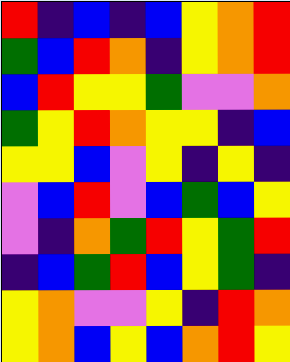[["red", "indigo", "blue", "indigo", "blue", "yellow", "orange", "red"], ["green", "blue", "red", "orange", "indigo", "yellow", "orange", "red"], ["blue", "red", "yellow", "yellow", "green", "violet", "violet", "orange"], ["green", "yellow", "red", "orange", "yellow", "yellow", "indigo", "blue"], ["yellow", "yellow", "blue", "violet", "yellow", "indigo", "yellow", "indigo"], ["violet", "blue", "red", "violet", "blue", "green", "blue", "yellow"], ["violet", "indigo", "orange", "green", "red", "yellow", "green", "red"], ["indigo", "blue", "green", "red", "blue", "yellow", "green", "indigo"], ["yellow", "orange", "violet", "violet", "yellow", "indigo", "red", "orange"], ["yellow", "orange", "blue", "yellow", "blue", "orange", "red", "yellow"]]